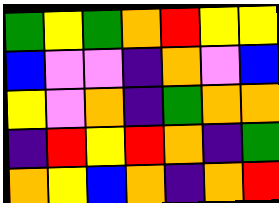[["green", "yellow", "green", "orange", "red", "yellow", "yellow"], ["blue", "violet", "violet", "indigo", "orange", "violet", "blue"], ["yellow", "violet", "orange", "indigo", "green", "orange", "orange"], ["indigo", "red", "yellow", "red", "orange", "indigo", "green"], ["orange", "yellow", "blue", "orange", "indigo", "orange", "red"]]